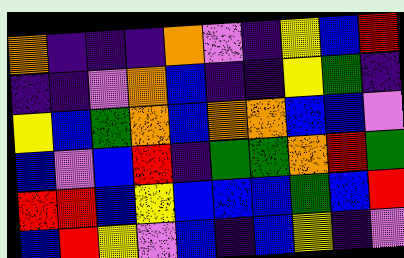[["orange", "indigo", "indigo", "indigo", "orange", "violet", "indigo", "yellow", "blue", "red"], ["indigo", "indigo", "violet", "orange", "blue", "indigo", "indigo", "yellow", "green", "indigo"], ["yellow", "blue", "green", "orange", "blue", "orange", "orange", "blue", "blue", "violet"], ["blue", "violet", "blue", "red", "indigo", "green", "green", "orange", "red", "green"], ["red", "red", "blue", "yellow", "blue", "blue", "blue", "green", "blue", "red"], ["blue", "red", "yellow", "violet", "blue", "indigo", "blue", "yellow", "indigo", "violet"]]